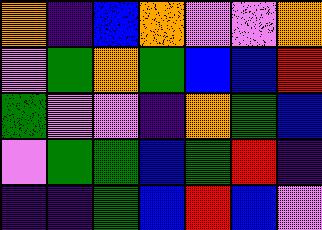[["orange", "indigo", "blue", "orange", "violet", "violet", "orange"], ["violet", "green", "orange", "green", "blue", "blue", "red"], ["green", "violet", "violet", "indigo", "orange", "green", "blue"], ["violet", "green", "green", "blue", "green", "red", "indigo"], ["indigo", "indigo", "green", "blue", "red", "blue", "violet"]]